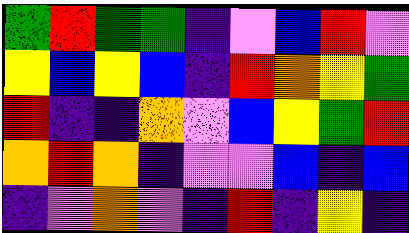[["green", "red", "green", "green", "indigo", "violet", "blue", "red", "violet"], ["yellow", "blue", "yellow", "blue", "indigo", "red", "orange", "yellow", "green"], ["red", "indigo", "indigo", "orange", "violet", "blue", "yellow", "green", "red"], ["orange", "red", "orange", "indigo", "violet", "violet", "blue", "indigo", "blue"], ["indigo", "violet", "orange", "violet", "indigo", "red", "indigo", "yellow", "indigo"]]